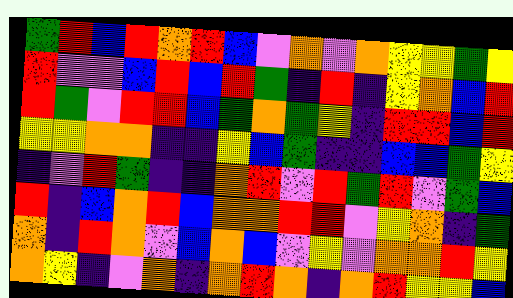[["green", "red", "blue", "red", "orange", "red", "blue", "violet", "orange", "violet", "orange", "yellow", "yellow", "green", "yellow"], ["red", "violet", "violet", "blue", "red", "blue", "red", "green", "indigo", "red", "indigo", "yellow", "orange", "blue", "red"], ["red", "green", "violet", "red", "red", "blue", "green", "orange", "green", "yellow", "indigo", "red", "red", "blue", "red"], ["yellow", "yellow", "orange", "orange", "indigo", "indigo", "yellow", "blue", "green", "indigo", "indigo", "blue", "blue", "green", "yellow"], ["indigo", "violet", "red", "green", "indigo", "indigo", "orange", "red", "violet", "red", "green", "red", "violet", "green", "blue"], ["red", "indigo", "blue", "orange", "red", "blue", "orange", "orange", "red", "red", "violet", "yellow", "orange", "indigo", "green"], ["orange", "indigo", "red", "orange", "violet", "blue", "orange", "blue", "violet", "yellow", "violet", "orange", "orange", "red", "yellow"], ["orange", "yellow", "indigo", "violet", "orange", "indigo", "orange", "red", "orange", "indigo", "orange", "red", "yellow", "yellow", "blue"]]